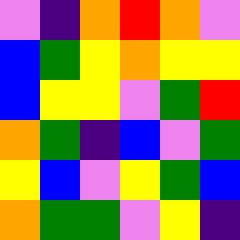[["violet", "indigo", "orange", "red", "orange", "violet"], ["blue", "green", "yellow", "orange", "yellow", "yellow"], ["blue", "yellow", "yellow", "violet", "green", "red"], ["orange", "green", "indigo", "blue", "violet", "green"], ["yellow", "blue", "violet", "yellow", "green", "blue"], ["orange", "green", "green", "violet", "yellow", "indigo"]]